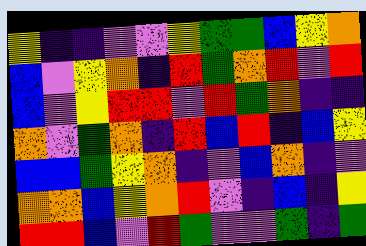[["yellow", "indigo", "indigo", "violet", "violet", "yellow", "green", "green", "blue", "yellow", "orange"], ["blue", "violet", "yellow", "orange", "indigo", "red", "green", "orange", "red", "violet", "red"], ["blue", "violet", "yellow", "red", "red", "violet", "red", "green", "orange", "indigo", "indigo"], ["orange", "violet", "green", "orange", "indigo", "red", "blue", "red", "indigo", "blue", "yellow"], ["blue", "blue", "green", "yellow", "orange", "indigo", "violet", "blue", "orange", "indigo", "violet"], ["orange", "orange", "blue", "yellow", "orange", "red", "violet", "indigo", "blue", "indigo", "yellow"], ["red", "red", "blue", "violet", "red", "green", "violet", "violet", "green", "indigo", "green"]]